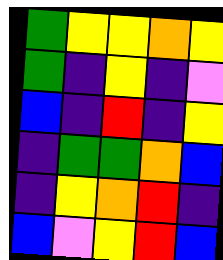[["green", "yellow", "yellow", "orange", "yellow"], ["green", "indigo", "yellow", "indigo", "violet"], ["blue", "indigo", "red", "indigo", "yellow"], ["indigo", "green", "green", "orange", "blue"], ["indigo", "yellow", "orange", "red", "indigo"], ["blue", "violet", "yellow", "red", "blue"]]